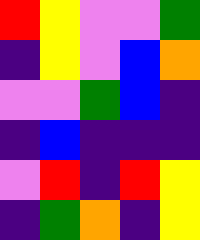[["red", "yellow", "violet", "violet", "green"], ["indigo", "yellow", "violet", "blue", "orange"], ["violet", "violet", "green", "blue", "indigo"], ["indigo", "blue", "indigo", "indigo", "indigo"], ["violet", "red", "indigo", "red", "yellow"], ["indigo", "green", "orange", "indigo", "yellow"]]